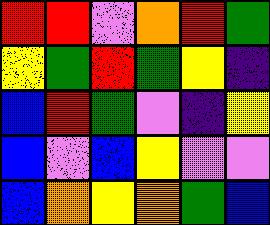[["red", "red", "violet", "orange", "red", "green"], ["yellow", "green", "red", "green", "yellow", "indigo"], ["blue", "red", "green", "violet", "indigo", "yellow"], ["blue", "violet", "blue", "yellow", "violet", "violet"], ["blue", "orange", "yellow", "orange", "green", "blue"]]